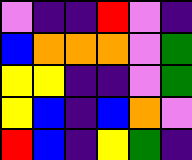[["violet", "indigo", "indigo", "red", "violet", "indigo"], ["blue", "orange", "orange", "orange", "violet", "green"], ["yellow", "yellow", "indigo", "indigo", "violet", "green"], ["yellow", "blue", "indigo", "blue", "orange", "violet"], ["red", "blue", "indigo", "yellow", "green", "indigo"]]